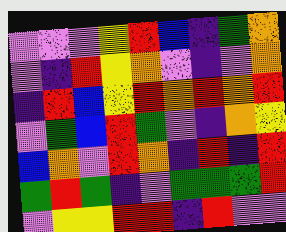[["violet", "violet", "violet", "yellow", "red", "blue", "indigo", "green", "orange"], ["violet", "indigo", "red", "yellow", "orange", "violet", "indigo", "violet", "orange"], ["indigo", "red", "blue", "yellow", "red", "orange", "red", "orange", "red"], ["violet", "green", "blue", "red", "green", "violet", "indigo", "orange", "yellow"], ["blue", "orange", "violet", "red", "orange", "indigo", "red", "indigo", "red"], ["green", "red", "green", "indigo", "violet", "green", "green", "green", "red"], ["violet", "yellow", "yellow", "red", "red", "indigo", "red", "violet", "violet"]]